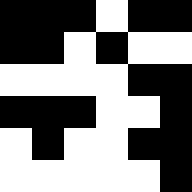[["black", "black", "black", "white", "black", "black"], ["black", "black", "white", "black", "white", "white"], ["white", "white", "white", "white", "black", "black"], ["black", "black", "black", "white", "white", "black"], ["white", "black", "white", "white", "black", "black"], ["white", "white", "white", "white", "white", "black"]]